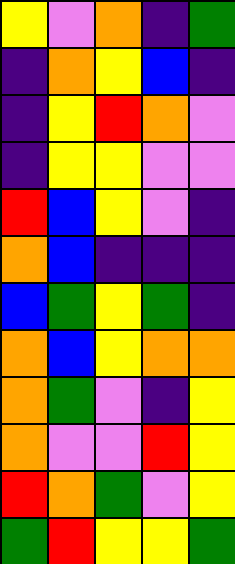[["yellow", "violet", "orange", "indigo", "green"], ["indigo", "orange", "yellow", "blue", "indigo"], ["indigo", "yellow", "red", "orange", "violet"], ["indigo", "yellow", "yellow", "violet", "violet"], ["red", "blue", "yellow", "violet", "indigo"], ["orange", "blue", "indigo", "indigo", "indigo"], ["blue", "green", "yellow", "green", "indigo"], ["orange", "blue", "yellow", "orange", "orange"], ["orange", "green", "violet", "indigo", "yellow"], ["orange", "violet", "violet", "red", "yellow"], ["red", "orange", "green", "violet", "yellow"], ["green", "red", "yellow", "yellow", "green"]]